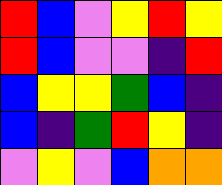[["red", "blue", "violet", "yellow", "red", "yellow"], ["red", "blue", "violet", "violet", "indigo", "red"], ["blue", "yellow", "yellow", "green", "blue", "indigo"], ["blue", "indigo", "green", "red", "yellow", "indigo"], ["violet", "yellow", "violet", "blue", "orange", "orange"]]